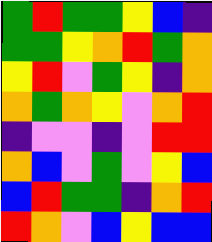[["green", "red", "green", "green", "yellow", "blue", "indigo"], ["green", "green", "yellow", "orange", "red", "green", "orange"], ["yellow", "red", "violet", "green", "yellow", "indigo", "orange"], ["orange", "green", "orange", "yellow", "violet", "orange", "red"], ["indigo", "violet", "violet", "indigo", "violet", "red", "red"], ["orange", "blue", "violet", "green", "violet", "yellow", "blue"], ["blue", "red", "green", "green", "indigo", "orange", "red"], ["red", "orange", "violet", "blue", "yellow", "blue", "blue"]]